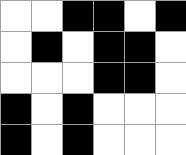[["white", "white", "black", "black", "white", "black"], ["white", "black", "white", "black", "black", "white"], ["white", "white", "white", "black", "black", "white"], ["black", "white", "black", "white", "white", "white"], ["black", "white", "black", "white", "white", "white"]]